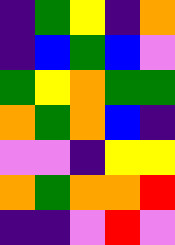[["indigo", "green", "yellow", "indigo", "orange"], ["indigo", "blue", "green", "blue", "violet"], ["green", "yellow", "orange", "green", "green"], ["orange", "green", "orange", "blue", "indigo"], ["violet", "violet", "indigo", "yellow", "yellow"], ["orange", "green", "orange", "orange", "red"], ["indigo", "indigo", "violet", "red", "violet"]]